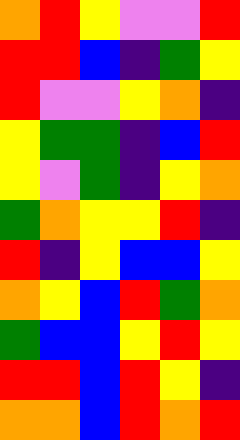[["orange", "red", "yellow", "violet", "violet", "red"], ["red", "red", "blue", "indigo", "green", "yellow"], ["red", "violet", "violet", "yellow", "orange", "indigo"], ["yellow", "green", "green", "indigo", "blue", "red"], ["yellow", "violet", "green", "indigo", "yellow", "orange"], ["green", "orange", "yellow", "yellow", "red", "indigo"], ["red", "indigo", "yellow", "blue", "blue", "yellow"], ["orange", "yellow", "blue", "red", "green", "orange"], ["green", "blue", "blue", "yellow", "red", "yellow"], ["red", "red", "blue", "red", "yellow", "indigo"], ["orange", "orange", "blue", "red", "orange", "red"]]